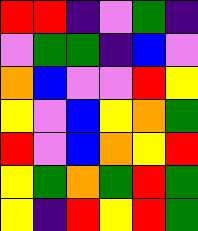[["red", "red", "indigo", "violet", "green", "indigo"], ["violet", "green", "green", "indigo", "blue", "violet"], ["orange", "blue", "violet", "violet", "red", "yellow"], ["yellow", "violet", "blue", "yellow", "orange", "green"], ["red", "violet", "blue", "orange", "yellow", "red"], ["yellow", "green", "orange", "green", "red", "green"], ["yellow", "indigo", "red", "yellow", "red", "green"]]